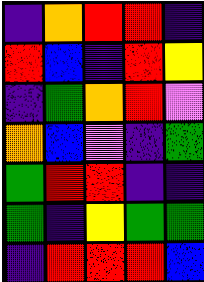[["indigo", "orange", "red", "red", "indigo"], ["red", "blue", "indigo", "red", "yellow"], ["indigo", "green", "orange", "red", "violet"], ["orange", "blue", "violet", "indigo", "green"], ["green", "red", "red", "indigo", "indigo"], ["green", "indigo", "yellow", "green", "green"], ["indigo", "red", "red", "red", "blue"]]